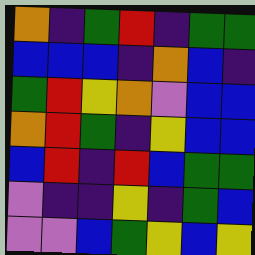[["orange", "indigo", "green", "red", "indigo", "green", "green"], ["blue", "blue", "blue", "indigo", "orange", "blue", "indigo"], ["green", "red", "yellow", "orange", "violet", "blue", "blue"], ["orange", "red", "green", "indigo", "yellow", "blue", "blue"], ["blue", "red", "indigo", "red", "blue", "green", "green"], ["violet", "indigo", "indigo", "yellow", "indigo", "green", "blue"], ["violet", "violet", "blue", "green", "yellow", "blue", "yellow"]]